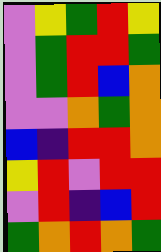[["violet", "yellow", "green", "red", "yellow"], ["violet", "green", "red", "red", "green"], ["violet", "green", "red", "blue", "orange"], ["violet", "violet", "orange", "green", "orange"], ["blue", "indigo", "red", "red", "orange"], ["yellow", "red", "violet", "red", "red"], ["violet", "red", "indigo", "blue", "red"], ["green", "orange", "red", "orange", "green"]]